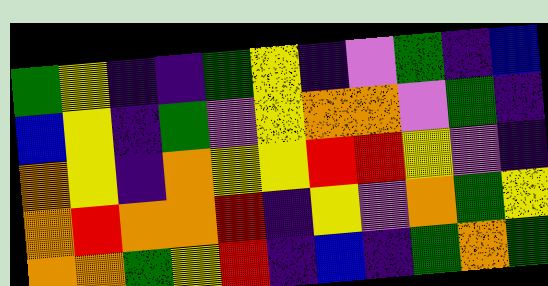[["green", "yellow", "indigo", "indigo", "green", "yellow", "indigo", "violet", "green", "indigo", "blue"], ["blue", "yellow", "indigo", "green", "violet", "yellow", "orange", "orange", "violet", "green", "indigo"], ["orange", "yellow", "indigo", "orange", "yellow", "yellow", "red", "red", "yellow", "violet", "indigo"], ["orange", "red", "orange", "orange", "red", "indigo", "yellow", "violet", "orange", "green", "yellow"], ["orange", "orange", "green", "yellow", "red", "indigo", "blue", "indigo", "green", "orange", "green"]]